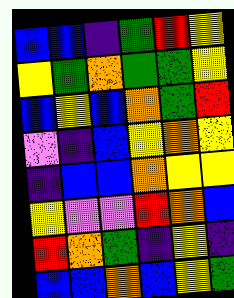[["blue", "blue", "indigo", "green", "red", "yellow"], ["yellow", "green", "orange", "green", "green", "yellow"], ["blue", "yellow", "blue", "orange", "green", "red"], ["violet", "indigo", "blue", "yellow", "orange", "yellow"], ["indigo", "blue", "blue", "orange", "yellow", "yellow"], ["yellow", "violet", "violet", "red", "orange", "blue"], ["red", "orange", "green", "indigo", "yellow", "indigo"], ["blue", "blue", "orange", "blue", "yellow", "green"]]